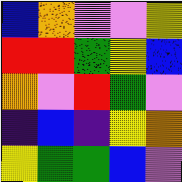[["blue", "orange", "violet", "violet", "yellow"], ["red", "red", "green", "yellow", "blue"], ["orange", "violet", "red", "green", "violet"], ["indigo", "blue", "indigo", "yellow", "orange"], ["yellow", "green", "green", "blue", "violet"]]